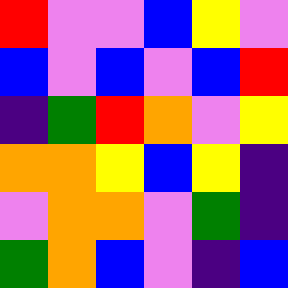[["red", "violet", "violet", "blue", "yellow", "violet"], ["blue", "violet", "blue", "violet", "blue", "red"], ["indigo", "green", "red", "orange", "violet", "yellow"], ["orange", "orange", "yellow", "blue", "yellow", "indigo"], ["violet", "orange", "orange", "violet", "green", "indigo"], ["green", "orange", "blue", "violet", "indigo", "blue"]]